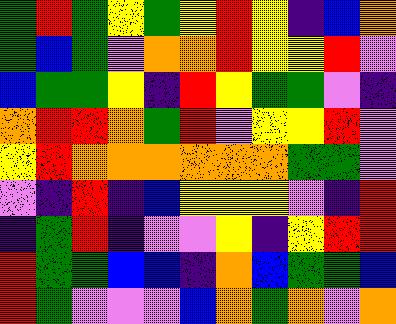[["green", "red", "green", "yellow", "green", "yellow", "red", "yellow", "indigo", "blue", "orange"], ["green", "blue", "green", "violet", "orange", "orange", "red", "yellow", "yellow", "red", "violet"], ["blue", "green", "green", "yellow", "indigo", "red", "yellow", "green", "green", "violet", "indigo"], ["orange", "red", "red", "orange", "green", "red", "violet", "yellow", "yellow", "red", "violet"], ["yellow", "red", "orange", "orange", "orange", "orange", "orange", "orange", "green", "green", "violet"], ["violet", "indigo", "red", "indigo", "blue", "yellow", "yellow", "yellow", "violet", "indigo", "red"], ["indigo", "green", "red", "indigo", "violet", "violet", "yellow", "indigo", "yellow", "red", "red"], ["red", "green", "green", "blue", "blue", "indigo", "orange", "blue", "green", "green", "blue"], ["red", "green", "violet", "violet", "violet", "blue", "orange", "green", "orange", "violet", "orange"]]